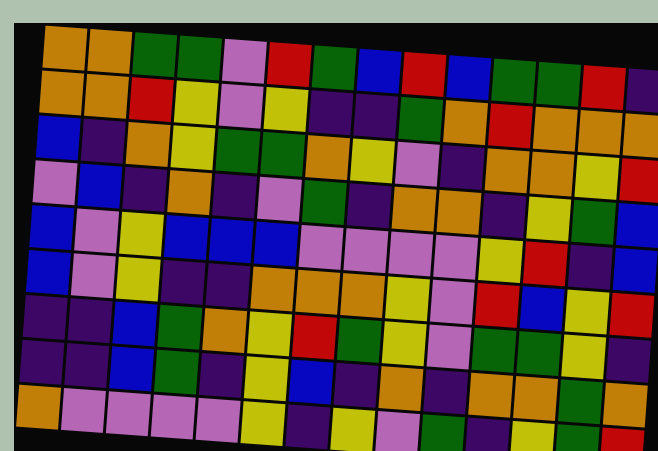[["orange", "orange", "green", "green", "violet", "red", "green", "blue", "red", "blue", "green", "green", "red", "indigo"], ["orange", "orange", "red", "yellow", "violet", "yellow", "indigo", "indigo", "green", "orange", "red", "orange", "orange", "orange"], ["blue", "indigo", "orange", "yellow", "green", "green", "orange", "yellow", "violet", "indigo", "orange", "orange", "yellow", "red"], ["violet", "blue", "indigo", "orange", "indigo", "violet", "green", "indigo", "orange", "orange", "indigo", "yellow", "green", "blue"], ["blue", "violet", "yellow", "blue", "blue", "blue", "violet", "violet", "violet", "violet", "yellow", "red", "indigo", "blue"], ["blue", "violet", "yellow", "indigo", "indigo", "orange", "orange", "orange", "yellow", "violet", "red", "blue", "yellow", "red"], ["indigo", "indigo", "blue", "green", "orange", "yellow", "red", "green", "yellow", "violet", "green", "green", "yellow", "indigo"], ["indigo", "indigo", "blue", "green", "indigo", "yellow", "blue", "indigo", "orange", "indigo", "orange", "orange", "green", "orange"], ["orange", "violet", "violet", "violet", "violet", "yellow", "indigo", "yellow", "violet", "green", "indigo", "yellow", "green", "red"]]